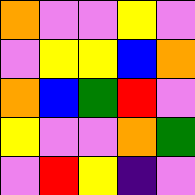[["orange", "violet", "violet", "yellow", "violet"], ["violet", "yellow", "yellow", "blue", "orange"], ["orange", "blue", "green", "red", "violet"], ["yellow", "violet", "violet", "orange", "green"], ["violet", "red", "yellow", "indigo", "violet"]]